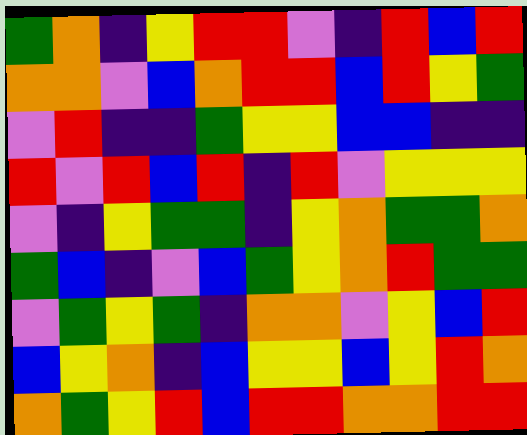[["green", "orange", "indigo", "yellow", "red", "red", "violet", "indigo", "red", "blue", "red"], ["orange", "orange", "violet", "blue", "orange", "red", "red", "blue", "red", "yellow", "green"], ["violet", "red", "indigo", "indigo", "green", "yellow", "yellow", "blue", "blue", "indigo", "indigo"], ["red", "violet", "red", "blue", "red", "indigo", "red", "violet", "yellow", "yellow", "yellow"], ["violet", "indigo", "yellow", "green", "green", "indigo", "yellow", "orange", "green", "green", "orange"], ["green", "blue", "indigo", "violet", "blue", "green", "yellow", "orange", "red", "green", "green"], ["violet", "green", "yellow", "green", "indigo", "orange", "orange", "violet", "yellow", "blue", "red"], ["blue", "yellow", "orange", "indigo", "blue", "yellow", "yellow", "blue", "yellow", "red", "orange"], ["orange", "green", "yellow", "red", "blue", "red", "red", "orange", "orange", "red", "red"]]